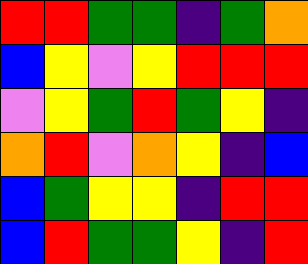[["red", "red", "green", "green", "indigo", "green", "orange"], ["blue", "yellow", "violet", "yellow", "red", "red", "red"], ["violet", "yellow", "green", "red", "green", "yellow", "indigo"], ["orange", "red", "violet", "orange", "yellow", "indigo", "blue"], ["blue", "green", "yellow", "yellow", "indigo", "red", "red"], ["blue", "red", "green", "green", "yellow", "indigo", "red"]]